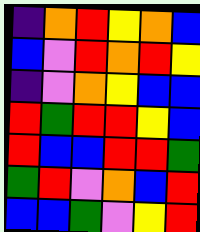[["indigo", "orange", "red", "yellow", "orange", "blue"], ["blue", "violet", "red", "orange", "red", "yellow"], ["indigo", "violet", "orange", "yellow", "blue", "blue"], ["red", "green", "red", "red", "yellow", "blue"], ["red", "blue", "blue", "red", "red", "green"], ["green", "red", "violet", "orange", "blue", "red"], ["blue", "blue", "green", "violet", "yellow", "red"]]